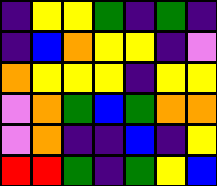[["indigo", "yellow", "yellow", "green", "indigo", "green", "indigo"], ["indigo", "blue", "orange", "yellow", "yellow", "indigo", "violet"], ["orange", "yellow", "yellow", "yellow", "indigo", "yellow", "yellow"], ["violet", "orange", "green", "blue", "green", "orange", "orange"], ["violet", "orange", "indigo", "indigo", "blue", "indigo", "yellow"], ["red", "red", "green", "indigo", "green", "yellow", "blue"]]